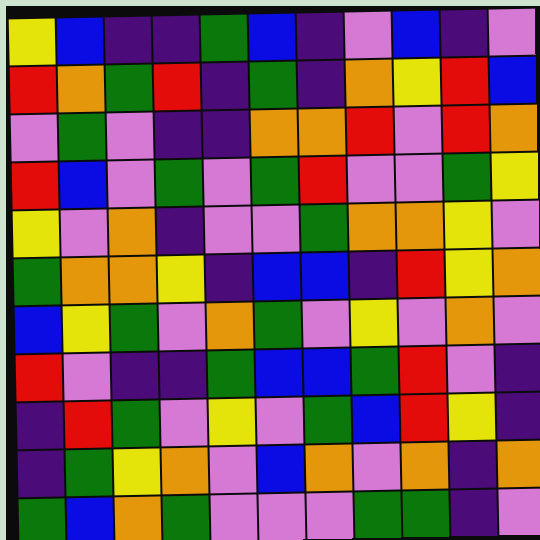[["yellow", "blue", "indigo", "indigo", "green", "blue", "indigo", "violet", "blue", "indigo", "violet"], ["red", "orange", "green", "red", "indigo", "green", "indigo", "orange", "yellow", "red", "blue"], ["violet", "green", "violet", "indigo", "indigo", "orange", "orange", "red", "violet", "red", "orange"], ["red", "blue", "violet", "green", "violet", "green", "red", "violet", "violet", "green", "yellow"], ["yellow", "violet", "orange", "indigo", "violet", "violet", "green", "orange", "orange", "yellow", "violet"], ["green", "orange", "orange", "yellow", "indigo", "blue", "blue", "indigo", "red", "yellow", "orange"], ["blue", "yellow", "green", "violet", "orange", "green", "violet", "yellow", "violet", "orange", "violet"], ["red", "violet", "indigo", "indigo", "green", "blue", "blue", "green", "red", "violet", "indigo"], ["indigo", "red", "green", "violet", "yellow", "violet", "green", "blue", "red", "yellow", "indigo"], ["indigo", "green", "yellow", "orange", "violet", "blue", "orange", "violet", "orange", "indigo", "orange"], ["green", "blue", "orange", "green", "violet", "violet", "violet", "green", "green", "indigo", "violet"]]